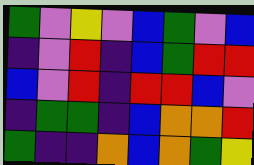[["green", "violet", "yellow", "violet", "blue", "green", "violet", "blue"], ["indigo", "violet", "red", "indigo", "blue", "green", "red", "red"], ["blue", "violet", "red", "indigo", "red", "red", "blue", "violet"], ["indigo", "green", "green", "indigo", "blue", "orange", "orange", "red"], ["green", "indigo", "indigo", "orange", "blue", "orange", "green", "yellow"]]